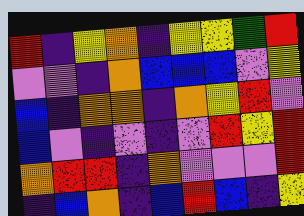[["red", "indigo", "yellow", "orange", "indigo", "yellow", "yellow", "green", "red"], ["violet", "violet", "indigo", "orange", "blue", "blue", "blue", "violet", "yellow"], ["blue", "indigo", "orange", "orange", "indigo", "orange", "yellow", "red", "violet"], ["blue", "violet", "indigo", "violet", "indigo", "violet", "red", "yellow", "red"], ["orange", "red", "red", "indigo", "orange", "violet", "violet", "violet", "red"], ["indigo", "blue", "orange", "indigo", "blue", "red", "blue", "indigo", "yellow"]]